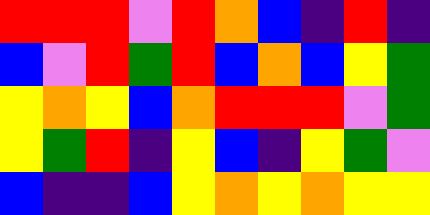[["red", "red", "red", "violet", "red", "orange", "blue", "indigo", "red", "indigo"], ["blue", "violet", "red", "green", "red", "blue", "orange", "blue", "yellow", "green"], ["yellow", "orange", "yellow", "blue", "orange", "red", "red", "red", "violet", "green"], ["yellow", "green", "red", "indigo", "yellow", "blue", "indigo", "yellow", "green", "violet"], ["blue", "indigo", "indigo", "blue", "yellow", "orange", "yellow", "orange", "yellow", "yellow"]]